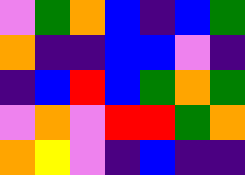[["violet", "green", "orange", "blue", "indigo", "blue", "green"], ["orange", "indigo", "indigo", "blue", "blue", "violet", "indigo"], ["indigo", "blue", "red", "blue", "green", "orange", "green"], ["violet", "orange", "violet", "red", "red", "green", "orange"], ["orange", "yellow", "violet", "indigo", "blue", "indigo", "indigo"]]